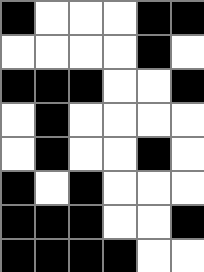[["black", "white", "white", "white", "black", "black"], ["white", "white", "white", "white", "black", "white"], ["black", "black", "black", "white", "white", "black"], ["white", "black", "white", "white", "white", "white"], ["white", "black", "white", "white", "black", "white"], ["black", "white", "black", "white", "white", "white"], ["black", "black", "black", "white", "white", "black"], ["black", "black", "black", "black", "white", "white"]]